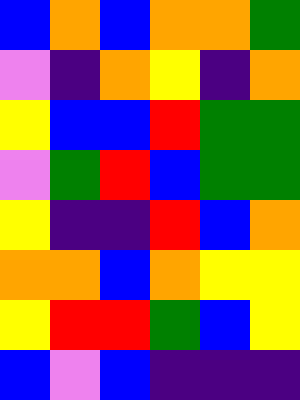[["blue", "orange", "blue", "orange", "orange", "green"], ["violet", "indigo", "orange", "yellow", "indigo", "orange"], ["yellow", "blue", "blue", "red", "green", "green"], ["violet", "green", "red", "blue", "green", "green"], ["yellow", "indigo", "indigo", "red", "blue", "orange"], ["orange", "orange", "blue", "orange", "yellow", "yellow"], ["yellow", "red", "red", "green", "blue", "yellow"], ["blue", "violet", "blue", "indigo", "indigo", "indigo"]]